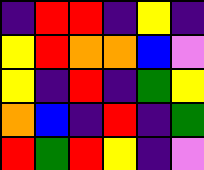[["indigo", "red", "red", "indigo", "yellow", "indigo"], ["yellow", "red", "orange", "orange", "blue", "violet"], ["yellow", "indigo", "red", "indigo", "green", "yellow"], ["orange", "blue", "indigo", "red", "indigo", "green"], ["red", "green", "red", "yellow", "indigo", "violet"]]